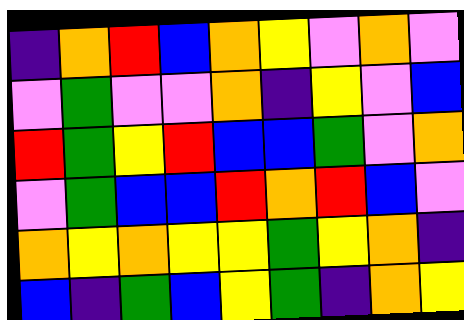[["indigo", "orange", "red", "blue", "orange", "yellow", "violet", "orange", "violet"], ["violet", "green", "violet", "violet", "orange", "indigo", "yellow", "violet", "blue"], ["red", "green", "yellow", "red", "blue", "blue", "green", "violet", "orange"], ["violet", "green", "blue", "blue", "red", "orange", "red", "blue", "violet"], ["orange", "yellow", "orange", "yellow", "yellow", "green", "yellow", "orange", "indigo"], ["blue", "indigo", "green", "blue", "yellow", "green", "indigo", "orange", "yellow"]]